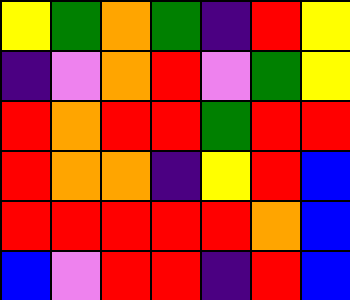[["yellow", "green", "orange", "green", "indigo", "red", "yellow"], ["indigo", "violet", "orange", "red", "violet", "green", "yellow"], ["red", "orange", "red", "red", "green", "red", "red"], ["red", "orange", "orange", "indigo", "yellow", "red", "blue"], ["red", "red", "red", "red", "red", "orange", "blue"], ["blue", "violet", "red", "red", "indigo", "red", "blue"]]